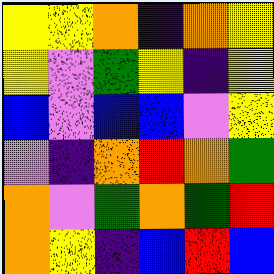[["yellow", "yellow", "orange", "indigo", "orange", "yellow"], ["yellow", "violet", "green", "yellow", "indigo", "yellow"], ["blue", "violet", "blue", "blue", "violet", "yellow"], ["violet", "indigo", "orange", "red", "orange", "green"], ["orange", "violet", "green", "orange", "green", "red"], ["orange", "yellow", "indigo", "blue", "red", "blue"]]